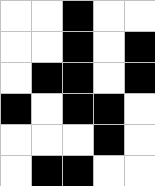[["white", "white", "black", "white", "white"], ["white", "white", "black", "white", "black"], ["white", "black", "black", "white", "black"], ["black", "white", "black", "black", "white"], ["white", "white", "white", "black", "white"], ["white", "black", "black", "white", "white"]]